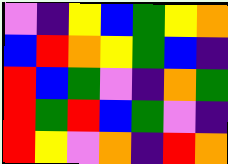[["violet", "indigo", "yellow", "blue", "green", "yellow", "orange"], ["blue", "red", "orange", "yellow", "green", "blue", "indigo"], ["red", "blue", "green", "violet", "indigo", "orange", "green"], ["red", "green", "red", "blue", "green", "violet", "indigo"], ["red", "yellow", "violet", "orange", "indigo", "red", "orange"]]